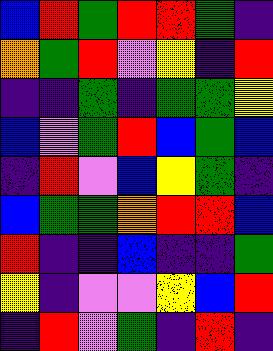[["blue", "red", "green", "red", "red", "green", "indigo"], ["orange", "green", "red", "violet", "yellow", "indigo", "red"], ["indigo", "indigo", "green", "indigo", "green", "green", "yellow"], ["blue", "violet", "green", "red", "blue", "green", "blue"], ["indigo", "red", "violet", "blue", "yellow", "green", "indigo"], ["blue", "green", "green", "orange", "red", "red", "blue"], ["red", "indigo", "indigo", "blue", "indigo", "indigo", "green"], ["yellow", "indigo", "violet", "violet", "yellow", "blue", "red"], ["indigo", "red", "violet", "green", "indigo", "red", "indigo"]]